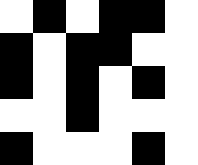[["white", "black", "white", "black", "black", "white"], ["black", "white", "black", "black", "white", "white"], ["black", "white", "black", "white", "black", "white"], ["white", "white", "black", "white", "white", "white"], ["black", "white", "white", "white", "black", "white"]]